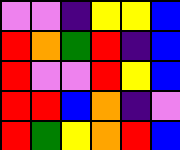[["violet", "violet", "indigo", "yellow", "yellow", "blue"], ["red", "orange", "green", "red", "indigo", "blue"], ["red", "violet", "violet", "red", "yellow", "blue"], ["red", "red", "blue", "orange", "indigo", "violet"], ["red", "green", "yellow", "orange", "red", "blue"]]